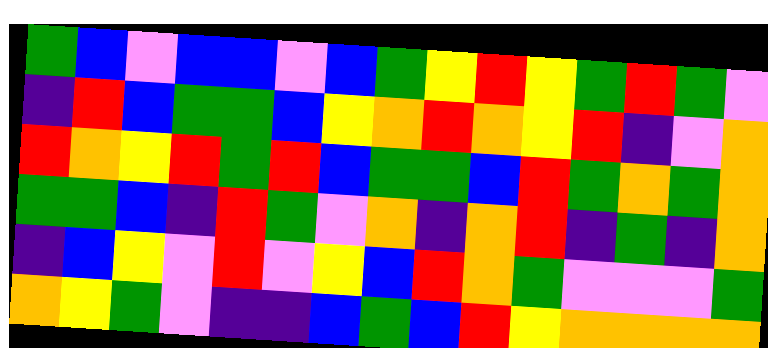[["green", "blue", "violet", "blue", "blue", "violet", "blue", "green", "yellow", "red", "yellow", "green", "red", "green", "violet"], ["indigo", "red", "blue", "green", "green", "blue", "yellow", "orange", "red", "orange", "yellow", "red", "indigo", "violet", "orange"], ["red", "orange", "yellow", "red", "green", "red", "blue", "green", "green", "blue", "red", "green", "orange", "green", "orange"], ["green", "green", "blue", "indigo", "red", "green", "violet", "orange", "indigo", "orange", "red", "indigo", "green", "indigo", "orange"], ["indigo", "blue", "yellow", "violet", "red", "violet", "yellow", "blue", "red", "orange", "green", "violet", "violet", "violet", "green"], ["orange", "yellow", "green", "violet", "indigo", "indigo", "blue", "green", "blue", "red", "yellow", "orange", "orange", "orange", "orange"]]